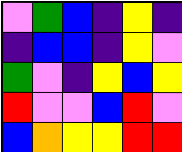[["violet", "green", "blue", "indigo", "yellow", "indigo"], ["indigo", "blue", "blue", "indigo", "yellow", "violet"], ["green", "violet", "indigo", "yellow", "blue", "yellow"], ["red", "violet", "violet", "blue", "red", "violet"], ["blue", "orange", "yellow", "yellow", "red", "red"]]